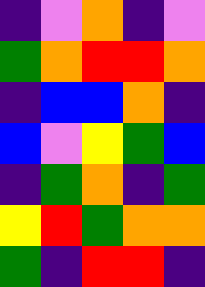[["indigo", "violet", "orange", "indigo", "violet"], ["green", "orange", "red", "red", "orange"], ["indigo", "blue", "blue", "orange", "indigo"], ["blue", "violet", "yellow", "green", "blue"], ["indigo", "green", "orange", "indigo", "green"], ["yellow", "red", "green", "orange", "orange"], ["green", "indigo", "red", "red", "indigo"]]